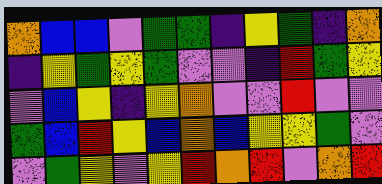[["orange", "blue", "blue", "violet", "green", "green", "indigo", "yellow", "green", "indigo", "orange"], ["indigo", "yellow", "green", "yellow", "green", "violet", "violet", "indigo", "red", "green", "yellow"], ["violet", "blue", "yellow", "indigo", "yellow", "orange", "violet", "violet", "red", "violet", "violet"], ["green", "blue", "red", "yellow", "blue", "orange", "blue", "yellow", "yellow", "green", "violet"], ["violet", "green", "yellow", "violet", "yellow", "red", "orange", "red", "violet", "orange", "red"]]